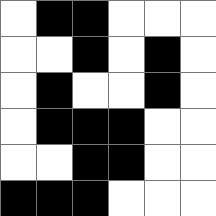[["white", "black", "black", "white", "white", "white"], ["white", "white", "black", "white", "black", "white"], ["white", "black", "white", "white", "black", "white"], ["white", "black", "black", "black", "white", "white"], ["white", "white", "black", "black", "white", "white"], ["black", "black", "black", "white", "white", "white"]]